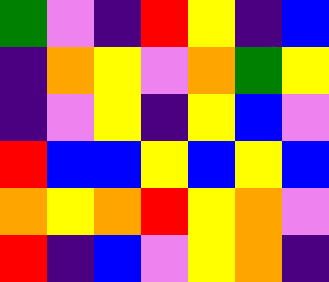[["green", "violet", "indigo", "red", "yellow", "indigo", "blue"], ["indigo", "orange", "yellow", "violet", "orange", "green", "yellow"], ["indigo", "violet", "yellow", "indigo", "yellow", "blue", "violet"], ["red", "blue", "blue", "yellow", "blue", "yellow", "blue"], ["orange", "yellow", "orange", "red", "yellow", "orange", "violet"], ["red", "indigo", "blue", "violet", "yellow", "orange", "indigo"]]